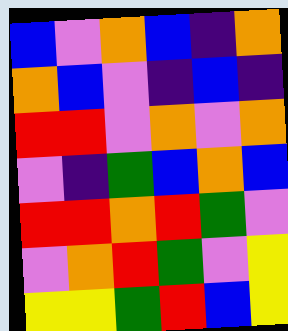[["blue", "violet", "orange", "blue", "indigo", "orange"], ["orange", "blue", "violet", "indigo", "blue", "indigo"], ["red", "red", "violet", "orange", "violet", "orange"], ["violet", "indigo", "green", "blue", "orange", "blue"], ["red", "red", "orange", "red", "green", "violet"], ["violet", "orange", "red", "green", "violet", "yellow"], ["yellow", "yellow", "green", "red", "blue", "yellow"]]